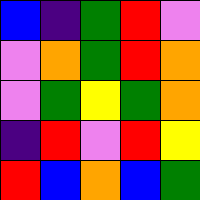[["blue", "indigo", "green", "red", "violet"], ["violet", "orange", "green", "red", "orange"], ["violet", "green", "yellow", "green", "orange"], ["indigo", "red", "violet", "red", "yellow"], ["red", "blue", "orange", "blue", "green"]]